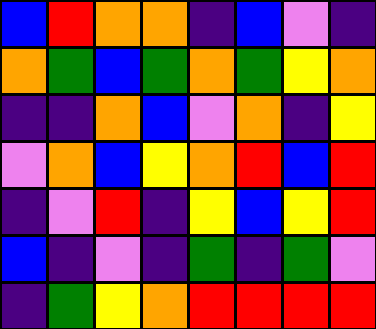[["blue", "red", "orange", "orange", "indigo", "blue", "violet", "indigo"], ["orange", "green", "blue", "green", "orange", "green", "yellow", "orange"], ["indigo", "indigo", "orange", "blue", "violet", "orange", "indigo", "yellow"], ["violet", "orange", "blue", "yellow", "orange", "red", "blue", "red"], ["indigo", "violet", "red", "indigo", "yellow", "blue", "yellow", "red"], ["blue", "indigo", "violet", "indigo", "green", "indigo", "green", "violet"], ["indigo", "green", "yellow", "orange", "red", "red", "red", "red"]]